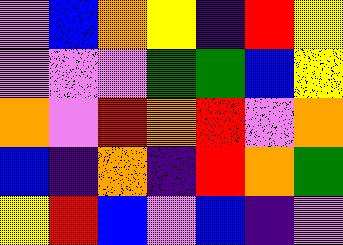[["violet", "blue", "orange", "yellow", "indigo", "red", "yellow"], ["violet", "violet", "violet", "green", "green", "blue", "yellow"], ["orange", "violet", "red", "orange", "red", "violet", "orange"], ["blue", "indigo", "orange", "indigo", "red", "orange", "green"], ["yellow", "red", "blue", "violet", "blue", "indigo", "violet"]]